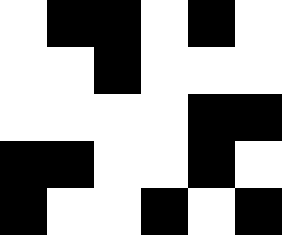[["white", "black", "black", "white", "black", "white"], ["white", "white", "black", "white", "white", "white"], ["white", "white", "white", "white", "black", "black"], ["black", "black", "white", "white", "black", "white"], ["black", "white", "white", "black", "white", "black"]]